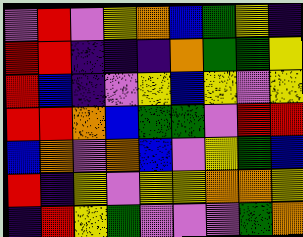[["violet", "red", "violet", "yellow", "orange", "blue", "green", "yellow", "indigo"], ["red", "red", "indigo", "indigo", "indigo", "orange", "green", "green", "yellow"], ["red", "blue", "indigo", "violet", "yellow", "blue", "yellow", "violet", "yellow"], ["red", "red", "orange", "blue", "green", "green", "violet", "red", "red"], ["blue", "orange", "violet", "orange", "blue", "violet", "yellow", "green", "blue"], ["red", "indigo", "yellow", "violet", "yellow", "yellow", "orange", "orange", "yellow"], ["indigo", "red", "yellow", "green", "violet", "violet", "violet", "green", "orange"]]